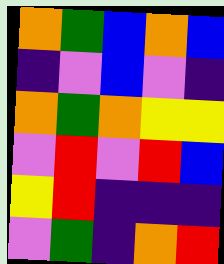[["orange", "green", "blue", "orange", "blue"], ["indigo", "violet", "blue", "violet", "indigo"], ["orange", "green", "orange", "yellow", "yellow"], ["violet", "red", "violet", "red", "blue"], ["yellow", "red", "indigo", "indigo", "indigo"], ["violet", "green", "indigo", "orange", "red"]]